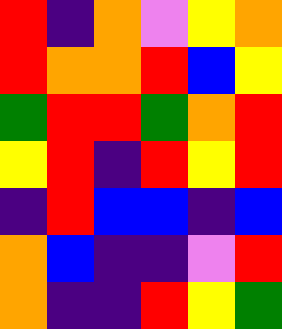[["red", "indigo", "orange", "violet", "yellow", "orange"], ["red", "orange", "orange", "red", "blue", "yellow"], ["green", "red", "red", "green", "orange", "red"], ["yellow", "red", "indigo", "red", "yellow", "red"], ["indigo", "red", "blue", "blue", "indigo", "blue"], ["orange", "blue", "indigo", "indigo", "violet", "red"], ["orange", "indigo", "indigo", "red", "yellow", "green"]]